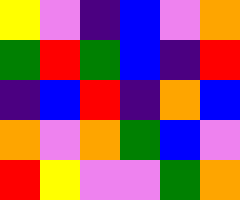[["yellow", "violet", "indigo", "blue", "violet", "orange"], ["green", "red", "green", "blue", "indigo", "red"], ["indigo", "blue", "red", "indigo", "orange", "blue"], ["orange", "violet", "orange", "green", "blue", "violet"], ["red", "yellow", "violet", "violet", "green", "orange"]]